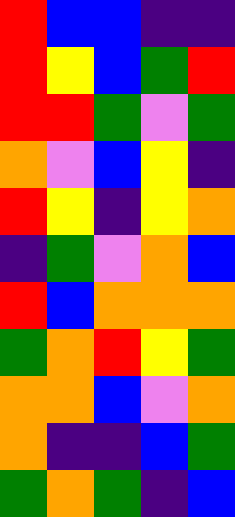[["red", "blue", "blue", "indigo", "indigo"], ["red", "yellow", "blue", "green", "red"], ["red", "red", "green", "violet", "green"], ["orange", "violet", "blue", "yellow", "indigo"], ["red", "yellow", "indigo", "yellow", "orange"], ["indigo", "green", "violet", "orange", "blue"], ["red", "blue", "orange", "orange", "orange"], ["green", "orange", "red", "yellow", "green"], ["orange", "orange", "blue", "violet", "orange"], ["orange", "indigo", "indigo", "blue", "green"], ["green", "orange", "green", "indigo", "blue"]]